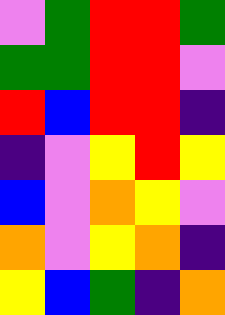[["violet", "green", "red", "red", "green"], ["green", "green", "red", "red", "violet"], ["red", "blue", "red", "red", "indigo"], ["indigo", "violet", "yellow", "red", "yellow"], ["blue", "violet", "orange", "yellow", "violet"], ["orange", "violet", "yellow", "orange", "indigo"], ["yellow", "blue", "green", "indigo", "orange"]]